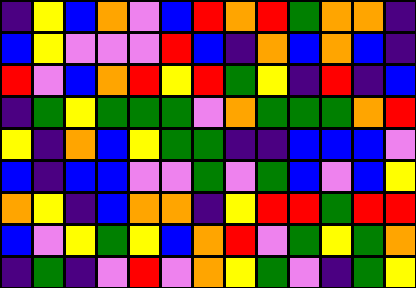[["indigo", "yellow", "blue", "orange", "violet", "blue", "red", "orange", "red", "green", "orange", "orange", "indigo"], ["blue", "yellow", "violet", "violet", "violet", "red", "blue", "indigo", "orange", "blue", "orange", "blue", "indigo"], ["red", "violet", "blue", "orange", "red", "yellow", "red", "green", "yellow", "indigo", "red", "indigo", "blue"], ["indigo", "green", "yellow", "green", "green", "green", "violet", "orange", "green", "green", "green", "orange", "red"], ["yellow", "indigo", "orange", "blue", "yellow", "green", "green", "indigo", "indigo", "blue", "blue", "blue", "violet"], ["blue", "indigo", "blue", "blue", "violet", "violet", "green", "violet", "green", "blue", "violet", "blue", "yellow"], ["orange", "yellow", "indigo", "blue", "orange", "orange", "indigo", "yellow", "red", "red", "green", "red", "red"], ["blue", "violet", "yellow", "green", "yellow", "blue", "orange", "red", "violet", "green", "yellow", "green", "orange"], ["indigo", "green", "indigo", "violet", "red", "violet", "orange", "yellow", "green", "violet", "indigo", "green", "yellow"]]